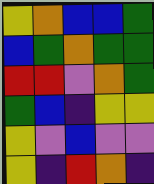[["yellow", "orange", "blue", "blue", "green"], ["blue", "green", "orange", "green", "green"], ["red", "red", "violet", "orange", "green"], ["green", "blue", "indigo", "yellow", "yellow"], ["yellow", "violet", "blue", "violet", "violet"], ["yellow", "indigo", "red", "orange", "indigo"]]